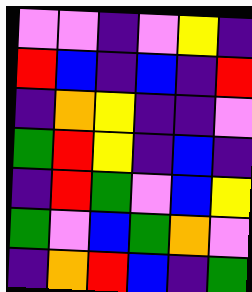[["violet", "violet", "indigo", "violet", "yellow", "indigo"], ["red", "blue", "indigo", "blue", "indigo", "red"], ["indigo", "orange", "yellow", "indigo", "indigo", "violet"], ["green", "red", "yellow", "indigo", "blue", "indigo"], ["indigo", "red", "green", "violet", "blue", "yellow"], ["green", "violet", "blue", "green", "orange", "violet"], ["indigo", "orange", "red", "blue", "indigo", "green"]]